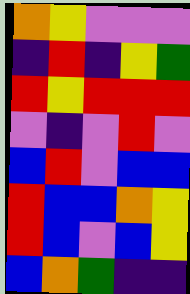[["orange", "yellow", "violet", "violet", "violet"], ["indigo", "red", "indigo", "yellow", "green"], ["red", "yellow", "red", "red", "red"], ["violet", "indigo", "violet", "red", "violet"], ["blue", "red", "violet", "blue", "blue"], ["red", "blue", "blue", "orange", "yellow"], ["red", "blue", "violet", "blue", "yellow"], ["blue", "orange", "green", "indigo", "indigo"]]